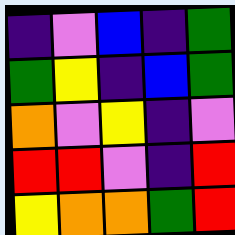[["indigo", "violet", "blue", "indigo", "green"], ["green", "yellow", "indigo", "blue", "green"], ["orange", "violet", "yellow", "indigo", "violet"], ["red", "red", "violet", "indigo", "red"], ["yellow", "orange", "orange", "green", "red"]]